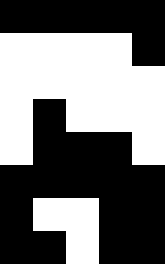[["black", "black", "black", "black", "black"], ["white", "white", "white", "white", "black"], ["white", "white", "white", "white", "white"], ["white", "black", "white", "white", "white"], ["white", "black", "black", "black", "white"], ["black", "black", "black", "black", "black"], ["black", "white", "white", "black", "black"], ["black", "black", "white", "black", "black"]]